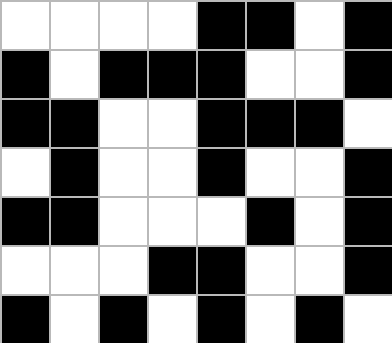[["white", "white", "white", "white", "black", "black", "white", "black"], ["black", "white", "black", "black", "black", "white", "white", "black"], ["black", "black", "white", "white", "black", "black", "black", "white"], ["white", "black", "white", "white", "black", "white", "white", "black"], ["black", "black", "white", "white", "white", "black", "white", "black"], ["white", "white", "white", "black", "black", "white", "white", "black"], ["black", "white", "black", "white", "black", "white", "black", "white"]]